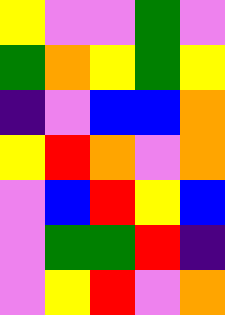[["yellow", "violet", "violet", "green", "violet"], ["green", "orange", "yellow", "green", "yellow"], ["indigo", "violet", "blue", "blue", "orange"], ["yellow", "red", "orange", "violet", "orange"], ["violet", "blue", "red", "yellow", "blue"], ["violet", "green", "green", "red", "indigo"], ["violet", "yellow", "red", "violet", "orange"]]